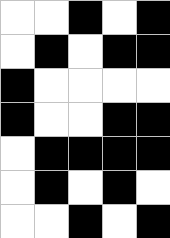[["white", "white", "black", "white", "black"], ["white", "black", "white", "black", "black"], ["black", "white", "white", "white", "white"], ["black", "white", "white", "black", "black"], ["white", "black", "black", "black", "black"], ["white", "black", "white", "black", "white"], ["white", "white", "black", "white", "black"]]